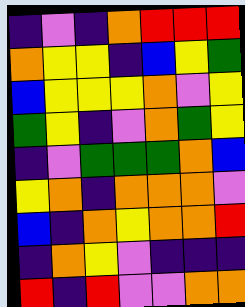[["indigo", "violet", "indigo", "orange", "red", "red", "red"], ["orange", "yellow", "yellow", "indigo", "blue", "yellow", "green"], ["blue", "yellow", "yellow", "yellow", "orange", "violet", "yellow"], ["green", "yellow", "indigo", "violet", "orange", "green", "yellow"], ["indigo", "violet", "green", "green", "green", "orange", "blue"], ["yellow", "orange", "indigo", "orange", "orange", "orange", "violet"], ["blue", "indigo", "orange", "yellow", "orange", "orange", "red"], ["indigo", "orange", "yellow", "violet", "indigo", "indigo", "indigo"], ["red", "indigo", "red", "violet", "violet", "orange", "orange"]]